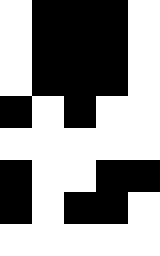[["white", "black", "black", "black", "white"], ["white", "black", "black", "black", "white"], ["white", "black", "black", "black", "white"], ["black", "white", "black", "white", "white"], ["white", "white", "white", "white", "white"], ["black", "white", "white", "black", "black"], ["black", "white", "black", "black", "white"], ["white", "white", "white", "white", "white"]]